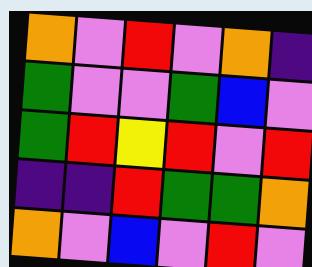[["orange", "violet", "red", "violet", "orange", "indigo"], ["green", "violet", "violet", "green", "blue", "violet"], ["green", "red", "yellow", "red", "violet", "red"], ["indigo", "indigo", "red", "green", "green", "orange"], ["orange", "violet", "blue", "violet", "red", "violet"]]